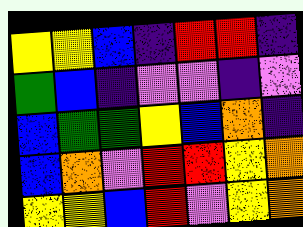[["yellow", "yellow", "blue", "indigo", "red", "red", "indigo"], ["green", "blue", "indigo", "violet", "violet", "indigo", "violet"], ["blue", "green", "green", "yellow", "blue", "orange", "indigo"], ["blue", "orange", "violet", "red", "red", "yellow", "orange"], ["yellow", "yellow", "blue", "red", "violet", "yellow", "orange"]]